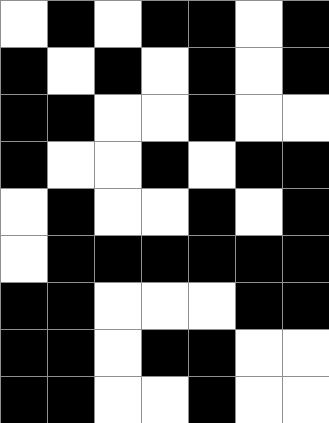[["white", "black", "white", "black", "black", "white", "black"], ["black", "white", "black", "white", "black", "white", "black"], ["black", "black", "white", "white", "black", "white", "white"], ["black", "white", "white", "black", "white", "black", "black"], ["white", "black", "white", "white", "black", "white", "black"], ["white", "black", "black", "black", "black", "black", "black"], ["black", "black", "white", "white", "white", "black", "black"], ["black", "black", "white", "black", "black", "white", "white"], ["black", "black", "white", "white", "black", "white", "white"]]